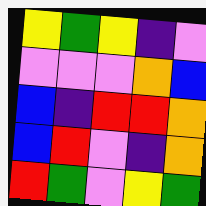[["yellow", "green", "yellow", "indigo", "violet"], ["violet", "violet", "violet", "orange", "blue"], ["blue", "indigo", "red", "red", "orange"], ["blue", "red", "violet", "indigo", "orange"], ["red", "green", "violet", "yellow", "green"]]